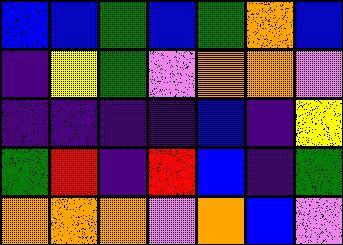[["blue", "blue", "green", "blue", "green", "orange", "blue"], ["indigo", "yellow", "green", "violet", "orange", "orange", "violet"], ["indigo", "indigo", "indigo", "indigo", "blue", "indigo", "yellow"], ["green", "red", "indigo", "red", "blue", "indigo", "green"], ["orange", "orange", "orange", "violet", "orange", "blue", "violet"]]